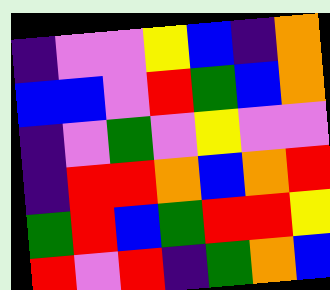[["indigo", "violet", "violet", "yellow", "blue", "indigo", "orange"], ["blue", "blue", "violet", "red", "green", "blue", "orange"], ["indigo", "violet", "green", "violet", "yellow", "violet", "violet"], ["indigo", "red", "red", "orange", "blue", "orange", "red"], ["green", "red", "blue", "green", "red", "red", "yellow"], ["red", "violet", "red", "indigo", "green", "orange", "blue"]]